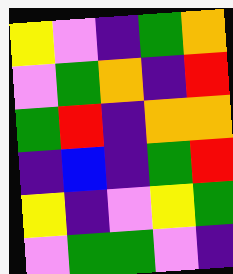[["yellow", "violet", "indigo", "green", "orange"], ["violet", "green", "orange", "indigo", "red"], ["green", "red", "indigo", "orange", "orange"], ["indigo", "blue", "indigo", "green", "red"], ["yellow", "indigo", "violet", "yellow", "green"], ["violet", "green", "green", "violet", "indigo"]]